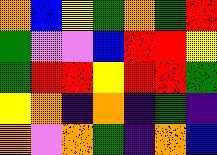[["orange", "blue", "yellow", "green", "orange", "green", "red"], ["green", "violet", "violet", "blue", "red", "red", "yellow"], ["green", "red", "red", "yellow", "red", "red", "green"], ["yellow", "orange", "indigo", "orange", "indigo", "green", "indigo"], ["orange", "violet", "orange", "green", "indigo", "orange", "blue"]]